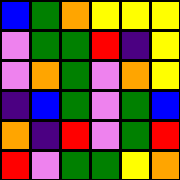[["blue", "green", "orange", "yellow", "yellow", "yellow"], ["violet", "green", "green", "red", "indigo", "yellow"], ["violet", "orange", "green", "violet", "orange", "yellow"], ["indigo", "blue", "green", "violet", "green", "blue"], ["orange", "indigo", "red", "violet", "green", "red"], ["red", "violet", "green", "green", "yellow", "orange"]]